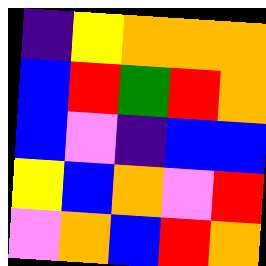[["indigo", "yellow", "orange", "orange", "orange"], ["blue", "red", "green", "red", "orange"], ["blue", "violet", "indigo", "blue", "blue"], ["yellow", "blue", "orange", "violet", "red"], ["violet", "orange", "blue", "red", "orange"]]